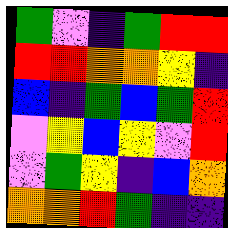[["green", "violet", "indigo", "green", "red", "red"], ["red", "red", "orange", "orange", "yellow", "indigo"], ["blue", "indigo", "green", "blue", "green", "red"], ["violet", "yellow", "blue", "yellow", "violet", "red"], ["violet", "green", "yellow", "indigo", "blue", "orange"], ["orange", "orange", "red", "green", "indigo", "indigo"]]